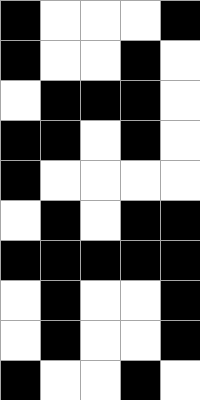[["black", "white", "white", "white", "black"], ["black", "white", "white", "black", "white"], ["white", "black", "black", "black", "white"], ["black", "black", "white", "black", "white"], ["black", "white", "white", "white", "white"], ["white", "black", "white", "black", "black"], ["black", "black", "black", "black", "black"], ["white", "black", "white", "white", "black"], ["white", "black", "white", "white", "black"], ["black", "white", "white", "black", "white"]]